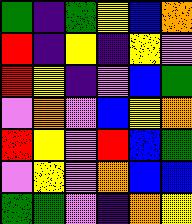[["green", "indigo", "green", "yellow", "blue", "orange"], ["red", "indigo", "yellow", "indigo", "yellow", "violet"], ["red", "yellow", "indigo", "violet", "blue", "green"], ["violet", "orange", "violet", "blue", "yellow", "orange"], ["red", "yellow", "violet", "red", "blue", "green"], ["violet", "yellow", "violet", "orange", "blue", "blue"], ["green", "green", "violet", "indigo", "orange", "yellow"]]